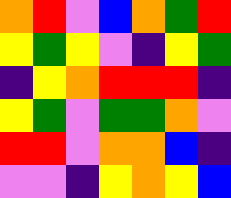[["orange", "red", "violet", "blue", "orange", "green", "red"], ["yellow", "green", "yellow", "violet", "indigo", "yellow", "green"], ["indigo", "yellow", "orange", "red", "red", "red", "indigo"], ["yellow", "green", "violet", "green", "green", "orange", "violet"], ["red", "red", "violet", "orange", "orange", "blue", "indigo"], ["violet", "violet", "indigo", "yellow", "orange", "yellow", "blue"]]